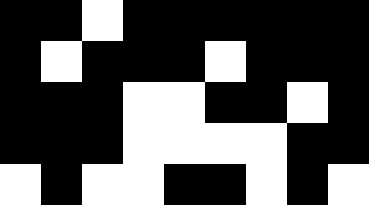[["black", "black", "white", "black", "black", "black", "black", "black", "black"], ["black", "white", "black", "black", "black", "white", "black", "black", "black"], ["black", "black", "black", "white", "white", "black", "black", "white", "black"], ["black", "black", "black", "white", "white", "white", "white", "black", "black"], ["white", "black", "white", "white", "black", "black", "white", "black", "white"]]